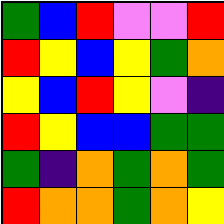[["green", "blue", "red", "violet", "violet", "red"], ["red", "yellow", "blue", "yellow", "green", "orange"], ["yellow", "blue", "red", "yellow", "violet", "indigo"], ["red", "yellow", "blue", "blue", "green", "green"], ["green", "indigo", "orange", "green", "orange", "green"], ["red", "orange", "orange", "green", "orange", "yellow"]]